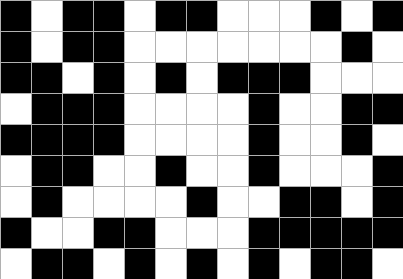[["black", "white", "black", "black", "white", "black", "black", "white", "white", "white", "black", "white", "black"], ["black", "white", "black", "black", "white", "white", "white", "white", "white", "white", "white", "black", "white"], ["black", "black", "white", "black", "white", "black", "white", "black", "black", "black", "white", "white", "white"], ["white", "black", "black", "black", "white", "white", "white", "white", "black", "white", "white", "black", "black"], ["black", "black", "black", "black", "white", "white", "white", "white", "black", "white", "white", "black", "white"], ["white", "black", "black", "white", "white", "black", "white", "white", "black", "white", "white", "white", "black"], ["white", "black", "white", "white", "white", "white", "black", "white", "white", "black", "black", "white", "black"], ["black", "white", "white", "black", "black", "white", "white", "white", "black", "black", "black", "black", "black"], ["white", "black", "black", "white", "black", "white", "black", "white", "black", "white", "black", "black", "white"]]